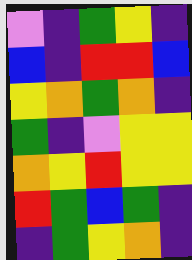[["violet", "indigo", "green", "yellow", "indigo"], ["blue", "indigo", "red", "red", "blue"], ["yellow", "orange", "green", "orange", "indigo"], ["green", "indigo", "violet", "yellow", "yellow"], ["orange", "yellow", "red", "yellow", "yellow"], ["red", "green", "blue", "green", "indigo"], ["indigo", "green", "yellow", "orange", "indigo"]]